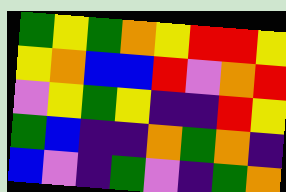[["green", "yellow", "green", "orange", "yellow", "red", "red", "yellow"], ["yellow", "orange", "blue", "blue", "red", "violet", "orange", "red"], ["violet", "yellow", "green", "yellow", "indigo", "indigo", "red", "yellow"], ["green", "blue", "indigo", "indigo", "orange", "green", "orange", "indigo"], ["blue", "violet", "indigo", "green", "violet", "indigo", "green", "orange"]]